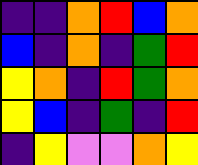[["indigo", "indigo", "orange", "red", "blue", "orange"], ["blue", "indigo", "orange", "indigo", "green", "red"], ["yellow", "orange", "indigo", "red", "green", "orange"], ["yellow", "blue", "indigo", "green", "indigo", "red"], ["indigo", "yellow", "violet", "violet", "orange", "yellow"]]